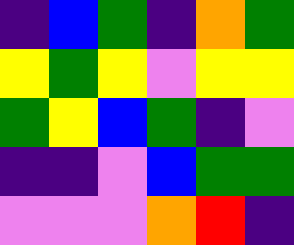[["indigo", "blue", "green", "indigo", "orange", "green"], ["yellow", "green", "yellow", "violet", "yellow", "yellow"], ["green", "yellow", "blue", "green", "indigo", "violet"], ["indigo", "indigo", "violet", "blue", "green", "green"], ["violet", "violet", "violet", "orange", "red", "indigo"]]